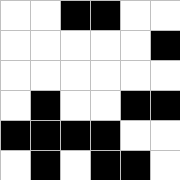[["white", "white", "black", "black", "white", "white"], ["white", "white", "white", "white", "white", "black"], ["white", "white", "white", "white", "white", "white"], ["white", "black", "white", "white", "black", "black"], ["black", "black", "black", "black", "white", "white"], ["white", "black", "white", "black", "black", "white"]]